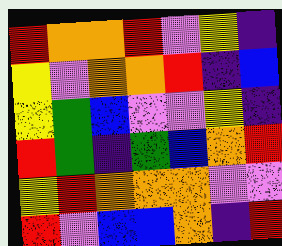[["red", "orange", "orange", "red", "violet", "yellow", "indigo"], ["yellow", "violet", "orange", "orange", "red", "indigo", "blue"], ["yellow", "green", "blue", "violet", "violet", "yellow", "indigo"], ["red", "green", "indigo", "green", "blue", "orange", "red"], ["yellow", "red", "orange", "orange", "orange", "violet", "violet"], ["red", "violet", "blue", "blue", "orange", "indigo", "red"]]